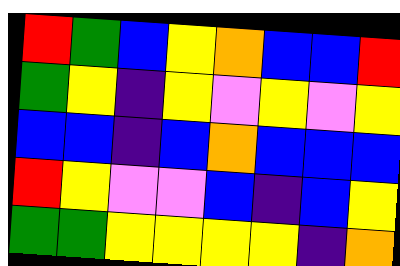[["red", "green", "blue", "yellow", "orange", "blue", "blue", "red"], ["green", "yellow", "indigo", "yellow", "violet", "yellow", "violet", "yellow"], ["blue", "blue", "indigo", "blue", "orange", "blue", "blue", "blue"], ["red", "yellow", "violet", "violet", "blue", "indigo", "blue", "yellow"], ["green", "green", "yellow", "yellow", "yellow", "yellow", "indigo", "orange"]]